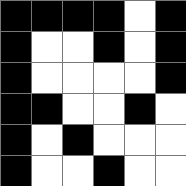[["black", "black", "black", "black", "white", "black"], ["black", "white", "white", "black", "white", "black"], ["black", "white", "white", "white", "white", "black"], ["black", "black", "white", "white", "black", "white"], ["black", "white", "black", "white", "white", "white"], ["black", "white", "white", "black", "white", "white"]]